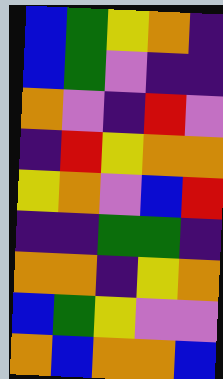[["blue", "green", "yellow", "orange", "indigo"], ["blue", "green", "violet", "indigo", "indigo"], ["orange", "violet", "indigo", "red", "violet"], ["indigo", "red", "yellow", "orange", "orange"], ["yellow", "orange", "violet", "blue", "red"], ["indigo", "indigo", "green", "green", "indigo"], ["orange", "orange", "indigo", "yellow", "orange"], ["blue", "green", "yellow", "violet", "violet"], ["orange", "blue", "orange", "orange", "blue"]]